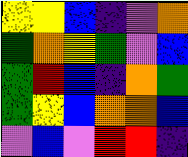[["yellow", "yellow", "blue", "indigo", "violet", "orange"], ["green", "orange", "yellow", "green", "violet", "blue"], ["green", "red", "blue", "indigo", "orange", "green"], ["green", "yellow", "blue", "orange", "orange", "blue"], ["violet", "blue", "violet", "red", "red", "indigo"]]